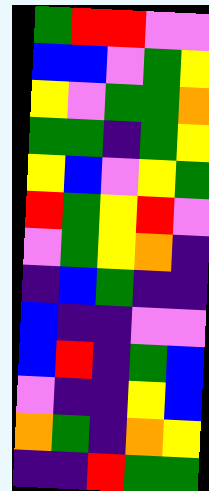[["green", "red", "red", "violet", "violet"], ["blue", "blue", "violet", "green", "yellow"], ["yellow", "violet", "green", "green", "orange"], ["green", "green", "indigo", "green", "yellow"], ["yellow", "blue", "violet", "yellow", "green"], ["red", "green", "yellow", "red", "violet"], ["violet", "green", "yellow", "orange", "indigo"], ["indigo", "blue", "green", "indigo", "indigo"], ["blue", "indigo", "indigo", "violet", "violet"], ["blue", "red", "indigo", "green", "blue"], ["violet", "indigo", "indigo", "yellow", "blue"], ["orange", "green", "indigo", "orange", "yellow"], ["indigo", "indigo", "red", "green", "green"]]